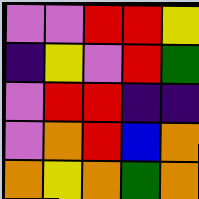[["violet", "violet", "red", "red", "yellow"], ["indigo", "yellow", "violet", "red", "green"], ["violet", "red", "red", "indigo", "indigo"], ["violet", "orange", "red", "blue", "orange"], ["orange", "yellow", "orange", "green", "orange"]]